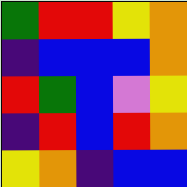[["green", "red", "red", "yellow", "orange"], ["indigo", "blue", "blue", "blue", "orange"], ["red", "green", "blue", "violet", "yellow"], ["indigo", "red", "blue", "red", "orange"], ["yellow", "orange", "indigo", "blue", "blue"]]